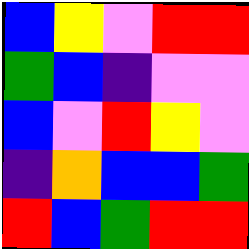[["blue", "yellow", "violet", "red", "red"], ["green", "blue", "indigo", "violet", "violet"], ["blue", "violet", "red", "yellow", "violet"], ["indigo", "orange", "blue", "blue", "green"], ["red", "blue", "green", "red", "red"]]